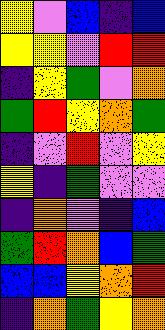[["yellow", "violet", "blue", "indigo", "blue"], ["yellow", "yellow", "violet", "red", "red"], ["indigo", "yellow", "green", "violet", "orange"], ["green", "red", "yellow", "orange", "green"], ["indigo", "violet", "red", "violet", "yellow"], ["yellow", "indigo", "green", "violet", "violet"], ["indigo", "orange", "violet", "indigo", "blue"], ["green", "red", "orange", "blue", "green"], ["blue", "blue", "yellow", "orange", "red"], ["indigo", "orange", "green", "yellow", "orange"]]